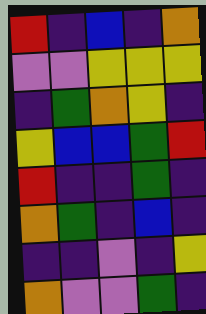[["red", "indigo", "blue", "indigo", "orange"], ["violet", "violet", "yellow", "yellow", "yellow"], ["indigo", "green", "orange", "yellow", "indigo"], ["yellow", "blue", "blue", "green", "red"], ["red", "indigo", "indigo", "green", "indigo"], ["orange", "green", "indigo", "blue", "indigo"], ["indigo", "indigo", "violet", "indigo", "yellow"], ["orange", "violet", "violet", "green", "indigo"]]